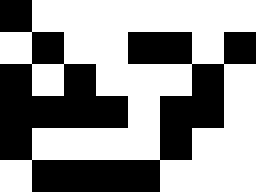[["black", "white", "white", "white", "white", "white", "white", "white"], ["white", "black", "white", "white", "black", "black", "white", "black"], ["black", "white", "black", "white", "white", "white", "black", "white"], ["black", "black", "black", "black", "white", "black", "black", "white"], ["black", "white", "white", "white", "white", "black", "white", "white"], ["white", "black", "black", "black", "black", "white", "white", "white"]]